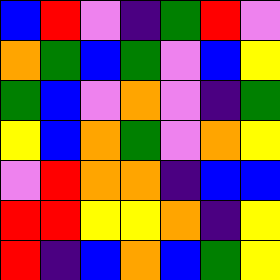[["blue", "red", "violet", "indigo", "green", "red", "violet"], ["orange", "green", "blue", "green", "violet", "blue", "yellow"], ["green", "blue", "violet", "orange", "violet", "indigo", "green"], ["yellow", "blue", "orange", "green", "violet", "orange", "yellow"], ["violet", "red", "orange", "orange", "indigo", "blue", "blue"], ["red", "red", "yellow", "yellow", "orange", "indigo", "yellow"], ["red", "indigo", "blue", "orange", "blue", "green", "yellow"]]